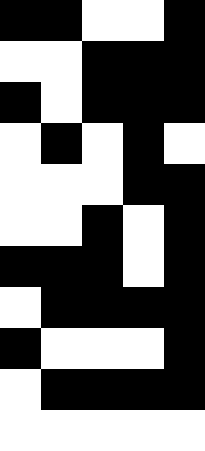[["black", "black", "white", "white", "black"], ["white", "white", "black", "black", "black"], ["black", "white", "black", "black", "black"], ["white", "black", "white", "black", "white"], ["white", "white", "white", "black", "black"], ["white", "white", "black", "white", "black"], ["black", "black", "black", "white", "black"], ["white", "black", "black", "black", "black"], ["black", "white", "white", "white", "black"], ["white", "black", "black", "black", "black"], ["white", "white", "white", "white", "white"]]